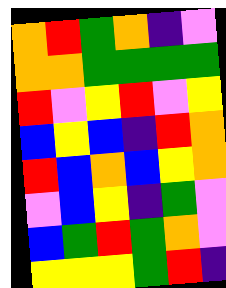[["orange", "red", "green", "orange", "indigo", "violet"], ["orange", "orange", "green", "green", "green", "green"], ["red", "violet", "yellow", "red", "violet", "yellow"], ["blue", "yellow", "blue", "indigo", "red", "orange"], ["red", "blue", "orange", "blue", "yellow", "orange"], ["violet", "blue", "yellow", "indigo", "green", "violet"], ["blue", "green", "red", "green", "orange", "violet"], ["yellow", "yellow", "yellow", "green", "red", "indigo"]]